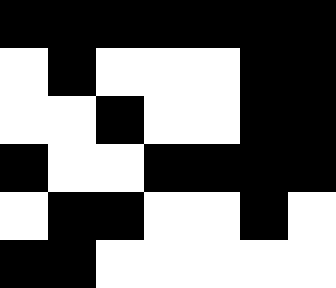[["black", "black", "black", "black", "black", "black", "black"], ["white", "black", "white", "white", "white", "black", "black"], ["white", "white", "black", "white", "white", "black", "black"], ["black", "white", "white", "black", "black", "black", "black"], ["white", "black", "black", "white", "white", "black", "white"], ["black", "black", "white", "white", "white", "white", "white"]]